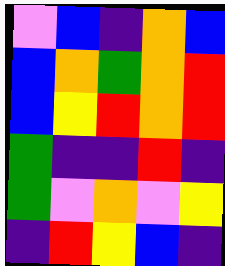[["violet", "blue", "indigo", "orange", "blue"], ["blue", "orange", "green", "orange", "red"], ["blue", "yellow", "red", "orange", "red"], ["green", "indigo", "indigo", "red", "indigo"], ["green", "violet", "orange", "violet", "yellow"], ["indigo", "red", "yellow", "blue", "indigo"]]